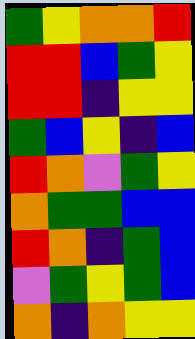[["green", "yellow", "orange", "orange", "red"], ["red", "red", "blue", "green", "yellow"], ["red", "red", "indigo", "yellow", "yellow"], ["green", "blue", "yellow", "indigo", "blue"], ["red", "orange", "violet", "green", "yellow"], ["orange", "green", "green", "blue", "blue"], ["red", "orange", "indigo", "green", "blue"], ["violet", "green", "yellow", "green", "blue"], ["orange", "indigo", "orange", "yellow", "yellow"]]